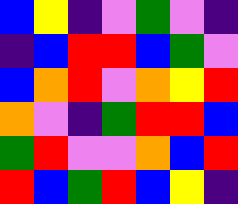[["blue", "yellow", "indigo", "violet", "green", "violet", "indigo"], ["indigo", "blue", "red", "red", "blue", "green", "violet"], ["blue", "orange", "red", "violet", "orange", "yellow", "red"], ["orange", "violet", "indigo", "green", "red", "red", "blue"], ["green", "red", "violet", "violet", "orange", "blue", "red"], ["red", "blue", "green", "red", "blue", "yellow", "indigo"]]